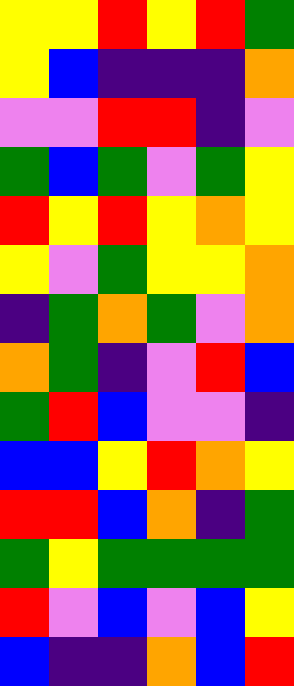[["yellow", "yellow", "red", "yellow", "red", "green"], ["yellow", "blue", "indigo", "indigo", "indigo", "orange"], ["violet", "violet", "red", "red", "indigo", "violet"], ["green", "blue", "green", "violet", "green", "yellow"], ["red", "yellow", "red", "yellow", "orange", "yellow"], ["yellow", "violet", "green", "yellow", "yellow", "orange"], ["indigo", "green", "orange", "green", "violet", "orange"], ["orange", "green", "indigo", "violet", "red", "blue"], ["green", "red", "blue", "violet", "violet", "indigo"], ["blue", "blue", "yellow", "red", "orange", "yellow"], ["red", "red", "blue", "orange", "indigo", "green"], ["green", "yellow", "green", "green", "green", "green"], ["red", "violet", "blue", "violet", "blue", "yellow"], ["blue", "indigo", "indigo", "orange", "blue", "red"]]